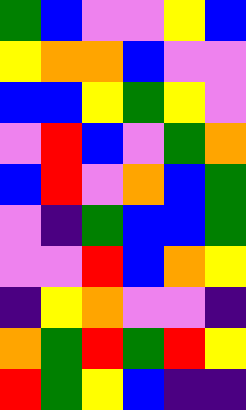[["green", "blue", "violet", "violet", "yellow", "blue"], ["yellow", "orange", "orange", "blue", "violet", "violet"], ["blue", "blue", "yellow", "green", "yellow", "violet"], ["violet", "red", "blue", "violet", "green", "orange"], ["blue", "red", "violet", "orange", "blue", "green"], ["violet", "indigo", "green", "blue", "blue", "green"], ["violet", "violet", "red", "blue", "orange", "yellow"], ["indigo", "yellow", "orange", "violet", "violet", "indigo"], ["orange", "green", "red", "green", "red", "yellow"], ["red", "green", "yellow", "blue", "indigo", "indigo"]]